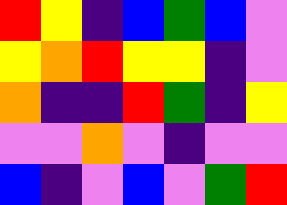[["red", "yellow", "indigo", "blue", "green", "blue", "violet"], ["yellow", "orange", "red", "yellow", "yellow", "indigo", "violet"], ["orange", "indigo", "indigo", "red", "green", "indigo", "yellow"], ["violet", "violet", "orange", "violet", "indigo", "violet", "violet"], ["blue", "indigo", "violet", "blue", "violet", "green", "red"]]